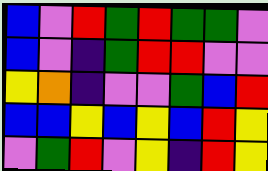[["blue", "violet", "red", "green", "red", "green", "green", "violet"], ["blue", "violet", "indigo", "green", "red", "red", "violet", "violet"], ["yellow", "orange", "indigo", "violet", "violet", "green", "blue", "red"], ["blue", "blue", "yellow", "blue", "yellow", "blue", "red", "yellow"], ["violet", "green", "red", "violet", "yellow", "indigo", "red", "yellow"]]